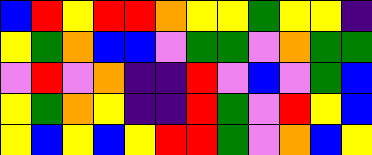[["blue", "red", "yellow", "red", "red", "orange", "yellow", "yellow", "green", "yellow", "yellow", "indigo"], ["yellow", "green", "orange", "blue", "blue", "violet", "green", "green", "violet", "orange", "green", "green"], ["violet", "red", "violet", "orange", "indigo", "indigo", "red", "violet", "blue", "violet", "green", "blue"], ["yellow", "green", "orange", "yellow", "indigo", "indigo", "red", "green", "violet", "red", "yellow", "blue"], ["yellow", "blue", "yellow", "blue", "yellow", "red", "red", "green", "violet", "orange", "blue", "yellow"]]